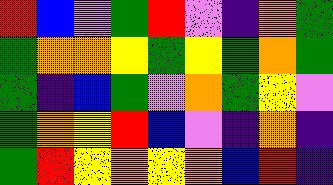[["red", "blue", "violet", "green", "red", "violet", "indigo", "orange", "green"], ["green", "orange", "orange", "yellow", "green", "yellow", "green", "orange", "green"], ["green", "indigo", "blue", "green", "violet", "orange", "green", "yellow", "violet"], ["green", "orange", "yellow", "red", "blue", "violet", "indigo", "orange", "indigo"], ["green", "red", "yellow", "orange", "yellow", "orange", "blue", "red", "indigo"]]